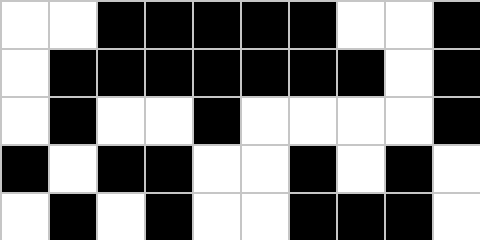[["white", "white", "black", "black", "black", "black", "black", "white", "white", "black"], ["white", "black", "black", "black", "black", "black", "black", "black", "white", "black"], ["white", "black", "white", "white", "black", "white", "white", "white", "white", "black"], ["black", "white", "black", "black", "white", "white", "black", "white", "black", "white"], ["white", "black", "white", "black", "white", "white", "black", "black", "black", "white"]]